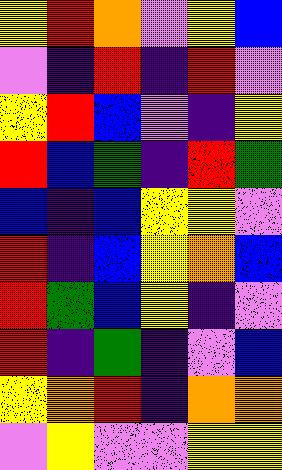[["yellow", "red", "orange", "violet", "yellow", "blue"], ["violet", "indigo", "red", "indigo", "red", "violet"], ["yellow", "red", "blue", "violet", "indigo", "yellow"], ["red", "blue", "green", "indigo", "red", "green"], ["blue", "indigo", "blue", "yellow", "yellow", "violet"], ["red", "indigo", "blue", "yellow", "orange", "blue"], ["red", "green", "blue", "yellow", "indigo", "violet"], ["red", "indigo", "green", "indigo", "violet", "blue"], ["yellow", "orange", "red", "indigo", "orange", "orange"], ["violet", "yellow", "violet", "violet", "yellow", "yellow"]]